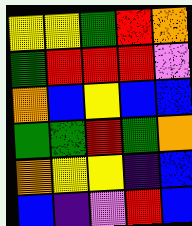[["yellow", "yellow", "green", "red", "orange"], ["green", "red", "red", "red", "violet"], ["orange", "blue", "yellow", "blue", "blue"], ["green", "green", "red", "green", "orange"], ["orange", "yellow", "yellow", "indigo", "blue"], ["blue", "indigo", "violet", "red", "blue"]]